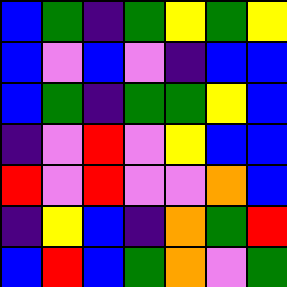[["blue", "green", "indigo", "green", "yellow", "green", "yellow"], ["blue", "violet", "blue", "violet", "indigo", "blue", "blue"], ["blue", "green", "indigo", "green", "green", "yellow", "blue"], ["indigo", "violet", "red", "violet", "yellow", "blue", "blue"], ["red", "violet", "red", "violet", "violet", "orange", "blue"], ["indigo", "yellow", "blue", "indigo", "orange", "green", "red"], ["blue", "red", "blue", "green", "orange", "violet", "green"]]